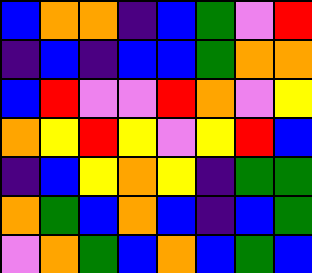[["blue", "orange", "orange", "indigo", "blue", "green", "violet", "red"], ["indigo", "blue", "indigo", "blue", "blue", "green", "orange", "orange"], ["blue", "red", "violet", "violet", "red", "orange", "violet", "yellow"], ["orange", "yellow", "red", "yellow", "violet", "yellow", "red", "blue"], ["indigo", "blue", "yellow", "orange", "yellow", "indigo", "green", "green"], ["orange", "green", "blue", "orange", "blue", "indigo", "blue", "green"], ["violet", "orange", "green", "blue", "orange", "blue", "green", "blue"]]